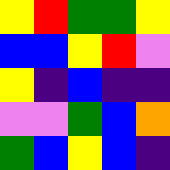[["yellow", "red", "green", "green", "yellow"], ["blue", "blue", "yellow", "red", "violet"], ["yellow", "indigo", "blue", "indigo", "indigo"], ["violet", "violet", "green", "blue", "orange"], ["green", "blue", "yellow", "blue", "indigo"]]